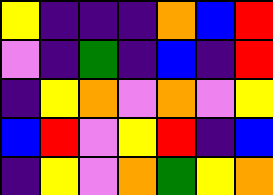[["yellow", "indigo", "indigo", "indigo", "orange", "blue", "red"], ["violet", "indigo", "green", "indigo", "blue", "indigo", "red"], ["indigo", "yellow", "orange", "violet", "orange", "violet", "yellow"], ["blue", "red", "violet", "yellow", "red", "indigo", "blue"], ["indigo", "yellow", "violet", "orange", "green", "yellow", "orange"]]